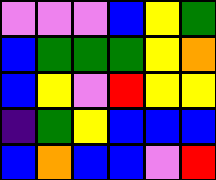[["violet", "violet", "violet", "blue", "yellow", "green"], ["blue", "green", "green", "green", "yellow", "orange"], ["blue", "yellow", "violet", "red", "yellow", "yellow"], ["indigo", "green", "yellow", "blue", "blue", "blue"], ["blue", "orange", "blue", "blue", "violet", "red"]]